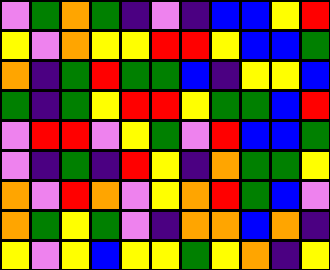[["violet", "green", "orange", "green", "indigo", "violet", "indigo", "blue", "blue", "yellow", "red"], ["yellow", "violet", "orange", "yellow", "yellow", "red", "red", "yellow", "blue", "blue", "green"], ["orange", "indigo", "green", "red", "green", "green", "blue", "indigo", "yellow", "yellow", "blue"], ["green", "indigo", "green", "yellow", "red", "red", "yellow", "green", "green", "blue", "red"], ["violet", "red", "red", "violet", "yellow", "green", "violet", "red", "blue", "blue", "green"], ["violet", "indigo", "green", "indigo", "red", "yellow", "indigo", "orange", "green", "green", "yellow"], ["orange", "violet", "red", "orange", "violet", "yellow", "orange", "red", "green", "blue", "violet"], ["orange", "green", "yellow", "green", "violet", "indigo", "orange", "orange", "blue", "orange", "indigo"], ["yellow", "violet", "yellow", "blue", "yellow", "yellow", "green", "yellow", "orange", "indigo", "yellow"]]